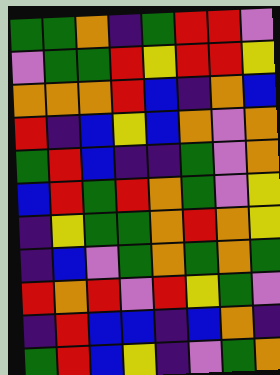[["green", "green", "orange", "indigo", "green", "red", "red", "violet"], ["violet", "green", "green", "red", "yellow", "red", "red", "yellow"], ["orange", "orange", "orange", "red", "blue", "indigo", "orange", "blue"], ["red", "indigo", "blue", "yellow", "blue", "orange", "violet", "orange"], ["green", "red", "blue", "indigo", "indigo", "green", "violet", "orange"], ["blue", "red", "green", "red", "orange", "green", "violet", "yellow"], ["indigo", "yellow", "green", "green", "orange", "red", "orange", "yellow"], ["indigo", "blue", "violet", "green", "orange", "green", "orange", "green"], ["red", "orange", "red", "violet", "red", "yellow", "green", "violet"], ["indigo", "red", "blue", "blue", "indigo", "blue", "orange", "indigo"], ["green", "red", "blue", "yellow", "indigo", "violet", "green", "orange"]]